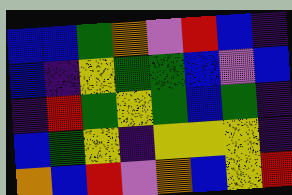[["blue", "blue", "green", "orange", "violet", "red", "blue", "indigo"], ["blue", "indigo", "yellow", "green", "green", "blue", "violet", "blue"], ["indigo", "red", "green", "yellow", "green", "blue", "green", "indigo"], ["blue", "green", "yellow", "indigo", "yellow", "yellow", "yellow", "indigo"], ["orange", "blue", "red", "violet", "orange", "blue", "yellow", "red"]]